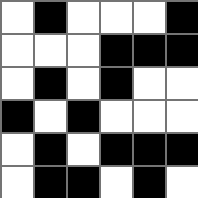[["white", "black", "white", "white", "white", "black"], ["white", "white", "white", "black", "black", "black"], ["white", "black", "white", "black", "white", "white"], ["black", "white", "black", "white", "white", "white"], ["white", "black", "white", "black", "black", "black"], ["white", "black", "black", "white", "black", "white"]]